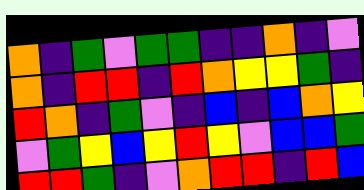[["orange", "indigo", "green", "violet", "green", "green", "indigo", "indigo", "orange", "indigo", "violet"], ["orange", "indigo", "red", "red", "indigo", "red", "orange", "yellow", "yellow", "green", "indigo"], ["red", "orange", "indigo", "green", "violet", "indigo", "blue", "indigo", "blue", "orange", "yellow"], ["violet", "green", "yellow", "blue", "yellow", "red", "yellow", "violet", "blue", "blue", "green"], ["red", "red", "green", "indigo", "violet", "orange", "red", "red", "indigo", "red", "blue"]]